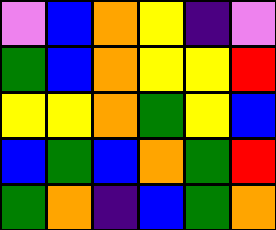[["violet", "blue", "orange", "yellow", "indigo", "violet"], ["green", "blue", "orange", "yellow", "yellow", "red"], ["yellow", "yellow", "orange", "green", "yellow", "blue"], ["blue", "green", "blue", "orange", "green", "red"], ["green", "orange", "indigo", "blue", "green", "orange"]]